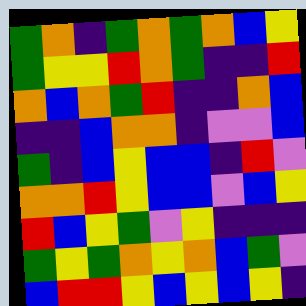[["green", "orange", "indigo", "green", "orange", "green", "orange", "blue", "yellow"], ["green", "yellow", "yellow", "red", "orange", "green", "indigo", "indigo", "red"], ["orange", "blue", "orange", "green", "red", "indigo", "indigo", "orange", "blue"], ["indigo", "indigo", "blue", "orange", "orange", "indigo", "violet", "violet", "blue"], ["green", "indigo", "blue", "yellow", "blue", "blue", "indigo", "red", "violet"], ["orange", "orange", "red", "yellow", "blue", "blue", "violet", "blue", "yellow"], ["red", "blue", "yellow", "green", "violet", "yellow", "indigo", "indigo", "indigo"], ["green", "yellow", "green", "orange", "yellow", "orange", "blue", "green", "violet"], ["blue", "red", "red", "yellow", "blue", "yellow", "blue", "yellow", "indigo"]]